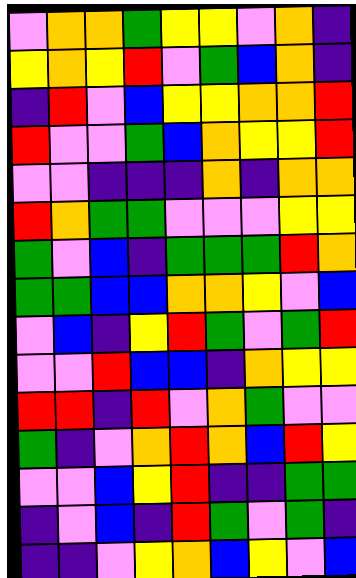[["violet", "orange", "orange", "green", "yellow", "yellow", "violet", "orange", "indigo"], ["yellow", "orange", "yellow", "red", "violet", "green", "blue", "orange", "indigo"], ["indigo", "red", "violet", "blue", "yellow", "yellow", "orange", "orange", "red"], ["red", "violet", "violet", "green", "blue", "orange", "yellow", "yellow", "red"], ["violet", "violet", "indigo", "indigo", "indigo", "orange", "indigo", "orange", "orange"], ["red", "orange", "green", "green", "violet", "violet", "violet", "yellow", "yellow"], ["green", "violet", "blue", "indigo", "green", "green", "green", "red", "orange"], ["green", "green", "blue", "blue", "orange", "orange", "yellow", "violet", "blue"], ["violet", "blue", "indigo", "yellow", "red", "green", "violet", "green", "red"], ["violet", "violet", "red", "blue", "blue", "indigo", "orange", "yellow", "yellow"], ["red", "red", "indigo", "red", "violet", "orange", "green", "violet", "violet"], ["green", "indigo", "violet", "orange", "red", "orange", "blue", "red", "yellow"], ["violet", "violet", "blue", "yellow", "red", "indigo", "indigo", "green", "green"], ["indigo", "violet", "blue", "indigo", "red", "green", "violet", "green", "indigo"], ["indigo", "indigo", "violet", "yellow", "orange", "blue", "yellow", "violet", "blue"]]